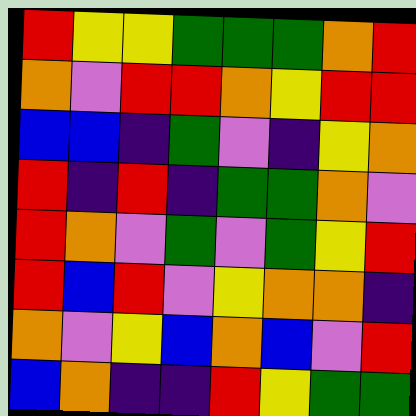[["red", "yellow", "yellow", "green", "green", "green", "orange", "red"], ["orange", "violet", "red", "red", "orange", "yellow", "red", "red"], ["blue", "blue", "indigo", "green", "violet", "indigo", "yellow", "orange"], ["red", "indigo", "red", "indigo", "green", "green", "orange", "violet"], ["red", "orange", "violet", "green", "violet", "green", "yellow", "red"], ["red", "blue", "red", "violet", "yellow", "orange", "orange", "indigo"], ["orange", "violet", "yellow", "blue", "orange", "blue", "violet", "red"], ["blue", "orange", "indigo", "indigo", "red", "yellow", "green", "green"]]